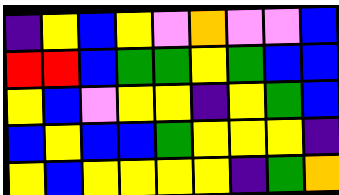[["indigo", "yellow", "blue", "yellow", "violet", "orange", "violet", "violet", "blue"], ["red", "red", "blue", "green", "green", "yellow", "green", "blue", "blue"], ["yellow", "blue", "violet", "yellow", "yellow", "indigo", "yellow", "green", "blue"], ["blue", "yellow", "blue", "blue", "green", "yellow", "yellow", "yellow", "indigo"], ["yellow", "blue", "yellow", "yellow", "yellow", "yellow", "indigo", "green", "orange"]]